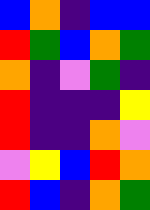[["blue", "orange", "indigo", "blue", "blue"], ["red", "green", "blue", "orange", "green"], ["orange", "indigo", "violet", "green", "indigo"], ["red", "indigo", "indigo", "indigo", "yellow"], ["red", "indigo", "indigo", "orange", "violet"], ["violet", "yellow", "blue", "red", "orange"], ["red", "blue", "indigo", "orange", "green"]]